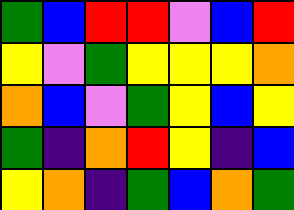[["green", "blue", "red", "red", "violet", "blue", "red"], ["yellow", "violet", "green", "yellow", "yellow", "yellow", "orange"], ["orange", "blue", "violet", "green", "yellow", "blue", "yellow"], ["green", "indigo", "orange", "red", "yellow", "indigo", "blue"], ["yellow", "orange", "indigo", "green", "blue", "orange", "green"]]